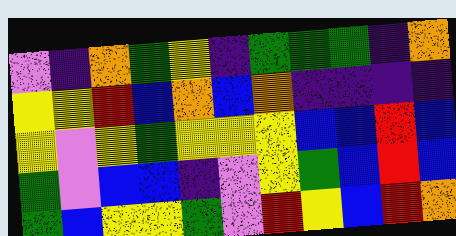[["violet", "indigo", "orange", "green", "yellow", "indigo", "green", "green", "green", "indigo", "orange"], ["yellow", "yellow", "red", "blue", "orange", "blue", "orange", "indigo", "indigo", "indigo", "indigo"], ["yellow", "violet", "yellow", "green", "yellow", "yellow", "yellow", "blue", "blue", "red", "blue"], ["green", "violet", "blue", "blue", "indigo", "violet", "yellow", "green", "blue", "red", "blue"], ["green", "blue", "yellow", "yellow", "green", "violet", "red", "yellow", "blue", "red", "orange"]]